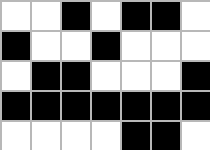[["white", "white", "black", "white", "black", "black", "white"], ["black", "white", "white", "black", "white", "white", "white"], ["white", "black", "black", "white", "white", "white", "black"], ["black", "black", "black", "black", "black", "black", "black"], ["white", "white", "white", "white", "black", "black", "white"]]